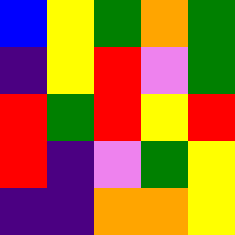[["blue", "yellow", "green", "orange", "green"], ["indigo", "yellow", "red", "violet", "green"], ["red", "green", "red", "yellow", "red"], ["red", "indigo", "violet", "green", "yellow"], ["indigo", "indigo", "orange", "orange", "yellow"]]